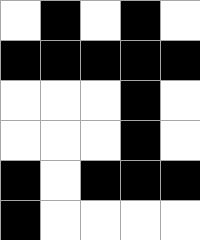[["white", "black", "white", "black", "white"], ["black", "black", "black", "black", "black"], ["white", "white", "white", "black", "white"], ["white", "white", "white", "black", "white"], ["black", "white", "black", "black", "black"], ["black", "white", "white", "white", "white"]]